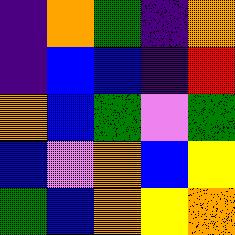[["indigo", "orange", "green", "indigo", "orange"], ["indigo", "blue", "blue", "indigo", "red"], ["orange", "blue", "green", "violet", "green"], ["blue", "violet", "orange", "blue", "yellow"], ["green", "blue", "orange", "yellow", "orange"]]